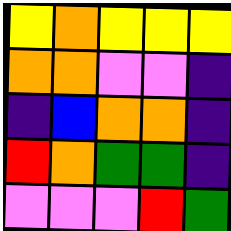[["yellow", "orange", "yellow", "yellow", "yellow"], ["orange", "orange", "violet", "violet", "indigo"], ["indigo", "blue", "orange", "orange", "indigo"], ["red", "orange", "green", "green", "indigo"], ["violet", "violet", "violet", "red", "green"]]